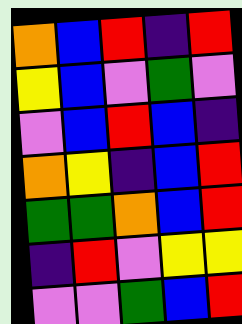[["orange", "blue", "red", "indigo", "red"], ["yellow", "blue", "violet", "green", "violet"], ["violet", "blue", "red", "blue", "indigo"], ["orange", "yellow", "indigo", "blue", "red"], ["green", "green", "orange", "blue", "red"], ["indigo", "red", "violet", "yellow", "yellow"], ["violet", "violet", "green", "blue", "red"]]